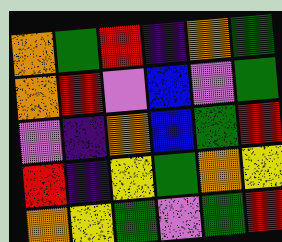[["orange", "green", "red", "indigo", "orange", "green"], ["orange", "red", "violet", "blue", "violet", "green"], ["violet", "indigo", "orange", "blue", "green", "red"], ["red", "indigo", "yellow", "green", "orange", "yellow"], ["orange", "yellow", "green", "violet", "green", "red"]]